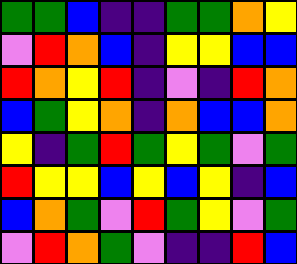[["green", "green", "blue", "indigo", "indigo", "green", "green", "orange", "yellow"], ["violet", "red", "orange", "blue", "indigo", "yellow", "yellow", "blue", "blue"], ["red", "orange", "yellow", "red", "indigo", "violet", "indigo", "red", "orange"], ["blue", "green", "yellow", "orange", "indigo", "orange", "blue", "blue", "orange"], ["yellow", "indigo", "green", "red", "green", "yellow", "green", "violet", "green"], ["red", "yellow", "yellow", "blue", "yellow", "blue", "yellow", "indigo", "blue"], ["blue", "orange", "green", "violet", "red", "green", "yellow", "violet", "green"], ["violet", "red", "orange", "green", "violet", "indigo", "indigo", "red", "blue"]]